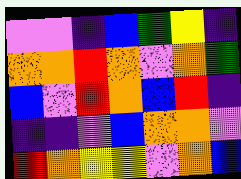[["violet", "violet", "indigo", "blue", "green", "yellow", "indigo"], ["orange", "orange", "red", "orange", "violet", "orange", "green"], ["blue", "violet", "red", "orange", "blue", "red", "indigo"], ["indigo", "indigo", "violet", "blue", "orange", "orange", "violet"], ["red", "orange", "yellow", "yellow", "violet", "orange", "blue"]]